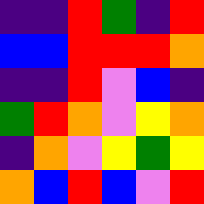[["indigo", "indigo", "red", "green", "indigo", "red"], ["blue", "blue", "red", "red", "red", "orange"], ["indigo", "indigo", "red", "violet", "blue", "indigo"], ["green", "red", "orange", "violet", "yellow", "orange"], ["indigo", "orange", "violet", "yellow", "green", "yellow"], ["orange", "blue", "red", "blue", "violet", "red"]]